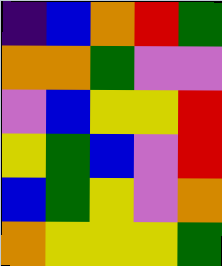[["indigo", "blue", "orange", "red", "green"], ["orange", "orange", "green", "violet", "violet"], ["violet", "blue", "yellow", "yellow", "red"], ["yellow", "green", "blue", "violet", "red"], ["blue", "green", "yellow", "violet", "orange"], ["orange", "yellow", "yellow", "yellow", "green"]]